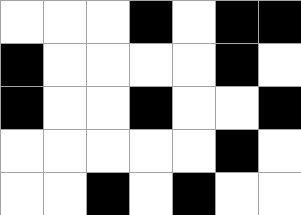[["white", "white", "white", "black", "white", "black", "black"], ["black", "white", "white", "white", "white", "black", "white"], ["black", "white", "white", "black", "white", "white", "black"], ["white", "white", "white", "white", "white", "black", "white"], ["white", "white", "black", "white", "black", "white", "white"]]